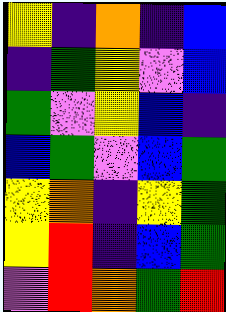[["yellow", "indigo", "orange", "indigo", "blue"], ["indigo", "green", "yellow", "violet", "blue"], ["green", "violet", "yellow", "blue", "indigo"], ["blue", "green", "violet", "blue", "green"], ["yellow", "orange", "indigo", "yellow", "green"], ["yellow", "red", "indigo", "blue", "green"], ["violet", "red", "orange", "green", "red"]]